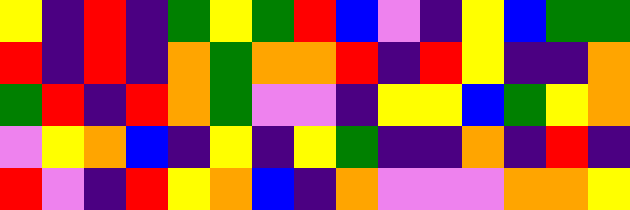[["yellow", "indigo", "red", "indigo", "green", "yellow", "green", "red", "blue", "violet", "indigo", "yellow", "blue", "green", "green"], ["red", "indigo", "red", "indigo", "orange", "green", "orange", "orange", "red", "indigo", "red", "yellow", "indigo", "indigo", "orange"], ["green", "red", "indigo", "red", "orange", "green", "violet", "violet", "indigo", "yellow", "yellow", "blue", "green", "yellow", "orange"], ["violet", "yellow", "orange", "blue", "indigo", "yellow", "indigo", "yellow", "green", "indigo", "indigo", "orange", "indigo", "red", "indigo"], ["red", "violet", "indigo", "red", "yellow", "orange", "blue", "indigo", "orange", "violet", "violet", "violet", "orange", "orange", "yellow"]]